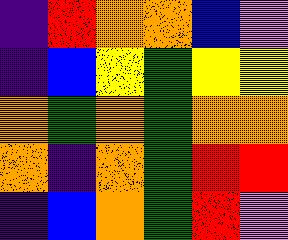[["indigo", "red", "orange", "orange", "blue", "violet"], ["indigo", "blue", "yellow", "green", "yellow", "yellow"], ["orange", "green", "orange", "green", "orange", "orange"], ["orange", "indigo", "orange", "green", "red", "red"], ["indigo", "blue", "orange", "green", "red", "violet"]]